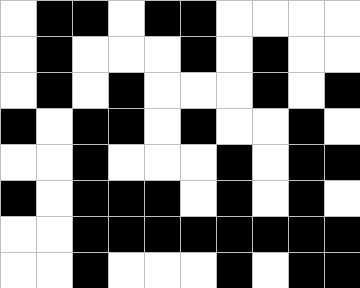[["white", "black", "black", "white", "black", "black", "white", "white", "white", "white"], ["white", "black", "white", "white", "white", "black", "white", "black", "white", "white"], ["white", "black", "white", "black", "white", "white", "white", "black", "white", "black"], ["black", "white", "black", "black", "white", "black", "white", "white", "black", "white"], ["white", "white", "black", "white", "white", "white", "black", "white", "black", "black"], ["black", "white", "black", "black", "black", "white", "black", "white", "black", "white"], ["white", "white", "black", "black", "black", "black", "black", "black", "black", "black"], ["white", "white", "black", "white", "white", "white", "black", "white", "black", "black"]]